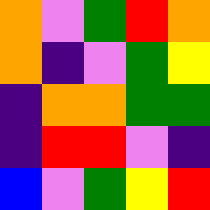[["orange", "violet", "green", "red", "orange"], ["orange", "indigo", "violet", "green", "yellow"], ["indigo", "orange", "orange", "green", "green"], ["indigo", "red", "red", "violet", "indigo"], ["blue", "violet", "green", "yellow", "red"]]